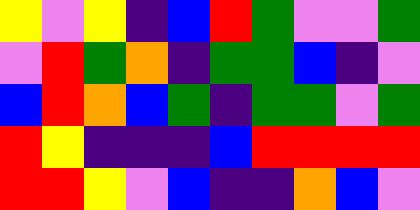[["yellow", "violet", "yellow", "indigo", "blue", "red", "green", "violet", "violet", "green"], ["violet", "red", "green", "orange", "indigo", "green", "green", "blue", "indigo", "violet"], ["blue", "red", "orange", "blue", "green", "indigo", "green", "green", "violet", "green"], ["red", "yellow", "indigo", "indigo", "indigo", "blue", "red", "red", "red", "red"], ["red", "red", "yellow", "violet", "blue", "indigo", "indigo", "orange", "blue", "violet"]]